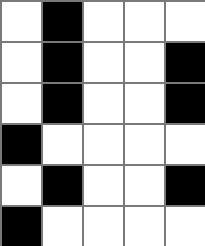[["white", "black", "white", "white", "white"], ["white", "black", "white", "white", "black"], ["white", "black", "white", "white", "black"], ["black", "white", "white", "white", "white"], ["white", "black", "white", "white", "black"], ["black", "white", "white", "white", "white"]]